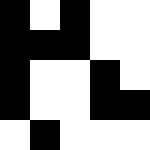[["black", "white", "black", "white", "white"], ["black", "black", "black", "white", "white"], ["black", "white", "white", "black", "white"], ["black", "white", "white", "black", "black"], ["white", "black", "white", "white", "white"]]